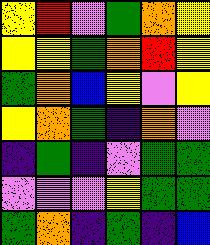[["yellow", "red", "violet", "green", "orange", "yellow"], ["yellow", "yellow", "green", "orange", "red", "yellow"], ["green", "orange", "blue", "yellow", "violet", "yellow"], ["yellow", "orange", "green", "indigo", "orange", "violet"], ["indigo", "green", "indigo", "violet", "green", "green"], ["violet", "violet", "violet", "yellow", "green", "green"], ["green", "orange", "indigo", "green", "indigo", "blue"]]